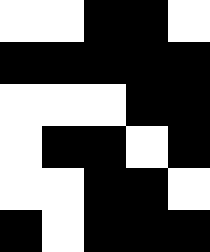[["white", "white", "black", "black", "white"], ["black", "black", "black", "black", "black"], ["white", "white", "white", "black", "black"], ["white", "black", "black", "white", "black"], ["white", "white", "black", "black", "white"], ["black", "white", "black", "black", "black"]]